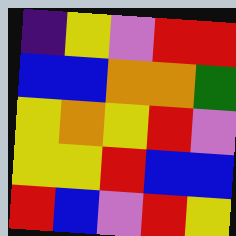[["indigo", "yellow", "violet", "red", "red"], ["blue", "blue", "orange", "orange", "green"], ["yellow", "orange", "yellow", "red", "violet"], ["yellow", "yellow", "red", "blue", "blue"], ["red", "blue", "violet", "red", "yellow"]]